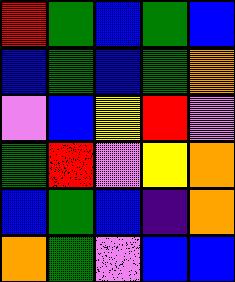[["red", "green", "blue", "green", "blue"], ["blue", "green", "blue", "green", "orange"], ["violet", "blue", "yellow", "red", "violet"], ["green", "red", "violet", "yellow", "orange"], ["blue", "green", "blue", "indigo", "orange"], ["orange", "green", "violet", "blue", "blue"]]